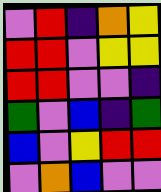[["violet", "red", "indigo", "orange", "yellow"], ["red", "red", "violet", "yellow", "yellow"], ["red", "red", "violet", "violet", "indigo"], ["green", "violet", "blue", "indigo", "green"], ["blue", "violet", "yellow", "red", "red"], ["violet", "orange", "blue", "violet", "violet"]]